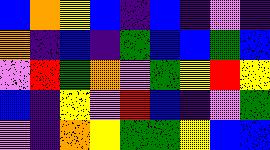[["blue", "orange", "yellow", "blue", "indigo", "blue", "indigo", "violet", "indigo"], ["orange", "indigo", "blue", "indigo", "green", "blue", "blue", "green", "blue"], ["violet", "red", "green", "orange", "violet", "green", "yellow", "red", "yellow"], ["blue", "indigo", "yellow", "violet", "red", "blue", "indigo", "violet", "green"], ["violet", "indigo", "orange", "yellow", "green", "green", "yellow", "blue", "blue"]]